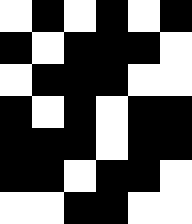[["white", "black", "white", "black", "white", "black"], ["black", "white", "black", "black", "black", "white"], ["white", "black", "black", "black", "white", "white"], ["black", "white", "black", "white", "black", "black"], ["black", "black", "black", "white", "black", "black"], ["black", "black", "white", "black", "black", "white"], ["white", "white", "black", "black", "white", "white"]]